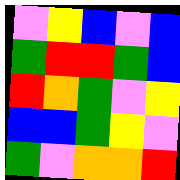[["violet", "yellow", "blue", "violet", "blue"], ["green", "red", "red", "green", "blue"], ["red", "orange", "green", "violet", "yellow"], ["blue", "blue", "green", "yellow", "violet"], ["green", "violet", "orange", "orange", "red"]]